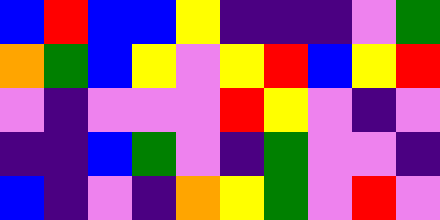[["blue", "red", "blue", "blue", "yellow", "indigo", "indigo", "indigo", "violet", "green"], ["orange", "green", "blue", "yellow", "violet", "yellow", "red", "blue", "yellow", "red"], ["violet", "indigo", "violet", "violet", "violet", "red", "yellow", "violet", "indigo", "violet"], ["indigo", "indigo", "blue", "green", "violet", "indigo", "green", "violet", "violet", "indigo"], ["blue", "indigo", "violet", "indigo", "orange", "yellow", "green", "violet", "red", "violet"]]